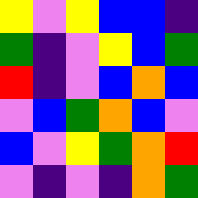[["yellow", "violet", "yellow", "blue", "blue", "indigo"], ["green", "indigo", "violet", "yellow", "blue", "green"], ["red", "indigo", "violet", "blue", "orange", "blue"], ["violet", "blue", "green", "orange", "blue", "violet"], ["blue", "violet", "yellow", "green", "orange", "red"], ["violet", "indigo", "violet", "indigo", "orange", "green"]]